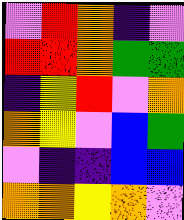[["violet", "red", "orange", "indigo", "violet"], ["red", "red", "orange", "green", "green"], ["indigo", "yellow", "red", "violet", "orange"], ["orange", "yellow", "violet", "blue", "green"], ["violet", "indigo", "indigo", "blue", "blue"], ["orange", "orange", "yellow", "orange", "violet"]]